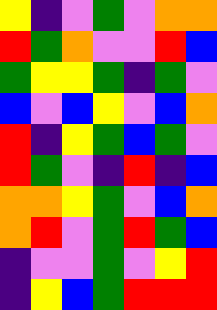[["yellow", "indigo", "violet", "green", "violet", "orange", "orange"], ["red", "green", "orange", "violet", "violet", "red", "blue"], ["green", "yellow", "yellow", "green", "indigo", "green", "violet"], ["blue", "violet", "blue", "yellow", "violet", "blue", "orange"], ["red", "indigo", "yellow", "green", "blue", "green", "violet"], ["red", "green", "violet", "indigo", "red", "indigo", "blue"], ["orange", "orange", "yellow", "green", "violet", "blue", "orange"], ["orange", "red", "violet", "green", "red", "green", "blue"], ["indigo", "violet", "violet", "green", "violet", "yellow", "red"], ["indigo", "yellow", "blue", "green", "red", "red", "red"]]